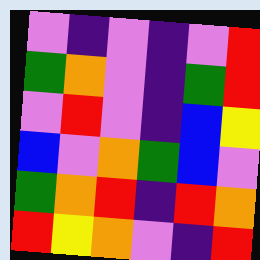[["violet", "indigo", "violet", "indigo", "violet", "red"], ["green", "orange", "violet", "indigo", "green", "red"], ["violet", "red", "violet", "indigo", "blue", "yellow"], ["blue", "violet", "orange", "green", "blue", "violet"], ["green", "orange", "red", "indigo", "red", "orange"], ["red", "yellow", "orange", "violet", "indigo", "red"]]